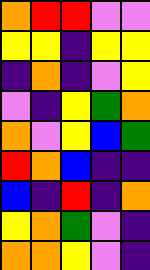[["orange", "red", "red", "violet", "violet"], ["yellow", "yellow", "indigo", "yellow", "yellow"], ["indigo", "orange", "indigo", "violet", "yellow"], ["violet", "indigo", "yellow", "green", "orange"], ["orange", "violet", "yellow", "blue", "green"], ["red", "orange", "blue", "indigo", "indigo"], ["blue", "indigo", "red", "indigo", "orange"], ["yellow", "orange", "green", "violet", "indigo"], ["orange", "orange", "yellow", "violet", "indigo"]]